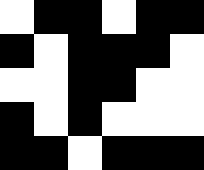[["white", "black", "black", "white", "black", "black"], ["black", "white", "black", "black", "black", "white"], ["white", "white", "black", "black", "white", "white"], ["black", "white", "black", "white", "white", "white"], ["black", "black", "white", "black", "black", "black"]]